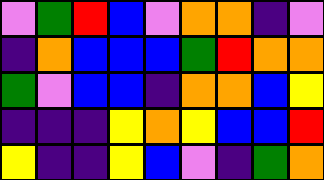[["violet", "green", "red", "blue", "violet", "orange", "orange", "indigo", "violet"], ["indigo", "orange", "blue", "blue", "blue", "green", "red", "orange", "orange"], ["green", "violet", "blue", "blue", "indigo", "orange", "orange", "blue", "yellow"], ["indigo", "indigo", "indigo", "yellow", "orange", "yellow", "blue", "blue", "red"], ["yellow", "indigo", "indigo", "yellow", "blue", "violet", "indigo", "green", "orange"]]